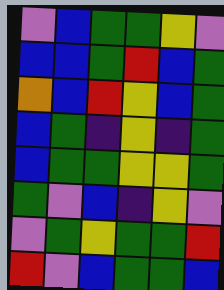[["violet", "blue", "green", "green", "yellow", "violet"], ["blue", "blue", "green", "red", "blue", "green"], ["orange", "blue", "red", "yellow", "blue", "green"], ["blue", "green", "indigo", "yellow", "indigo", "green"], ["blue", "green", "green", "yellow", "yellow", "green"], ["green", "violet", "blue", "indigo", "yellow", "violet"], ["violet", "green", "yellow", "green", "green", "red"], ["red", "violet", "blue", "green", "green", "blue"]]